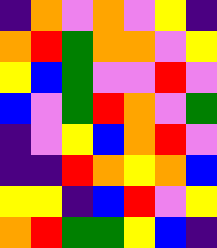[["indigo", "orange", "violet", "orange", "violet", "yellow", "indigo"], ["orange", "red", "green", "orange", "orange", "violet", "yellow"], ["yellow", "blue", "green", "violet", "violet", "red", "violet"], ["blue", "violet", "green", "red", "orange", "violet", "green"], ["indigo", "violet", "yellow", "blue", "orange", "red", "violet"], ["indigo", "indigo", "red", "orange", "yellow", "orange", "blue"], ["yellow", "yellow", "indigo", "blue", "red", "violet", "yellow"], ["orange", "red", "green", "green", "yellow", "blue", "indigo"]]